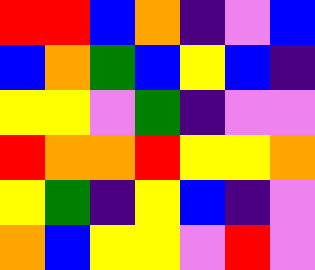[["red", "red", "blue", "orange", "indigo", "violet", "blue"], ["blue", "orange", "green", "blue", "yellow", "blue", "indigo"], ["yellow", "yellow", "violet", "green", "indigo", "violet", "violet"], ["red", "orange", "orange", "red", "yellow", "yellow", "orange"], ["yellow", "green", "indigo", "yellow", "blue", "indigo", "violet"], ["orange", "blue", "yellow", "yellow", "violet", "red", "violet"]]